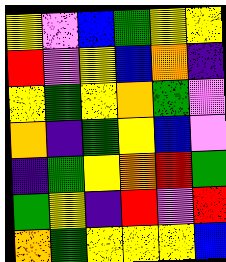[["yellow", "violet", "blue", "green", "yellow", "yellow"], ["red", "violet", "yellow", "blue", "orange", "indigo"], ["yellow", "green", "yellow", "orange", "green", "violet"], ["orange", "indigo", "green", "yellow", "blue", "violet"], ["indigo", "green", "yellow", "orange", "red", "green"], ["green", "yellow", "indigo", "red", "violet", "red"], ["orange", "green", "yellow", "yellow", "yellow", "blue"]]